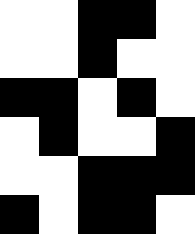[["white", "white", "black", "black", "white"], ["white", "white", "black", "white", "white"], ["black", "black", "white", "black", "white"], ["white", "black", "white", "white", "black"], ["white", "white", "black", "black", "black"], ["black", "white", "black", "black", "white"]]